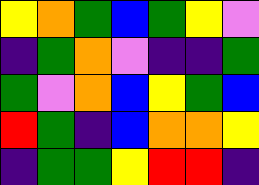[["yellow", "orange", "green", "blue", "green", "yellow", "violet"], ["indigo", "green", "orange", "violet", "indigo", "indigo", "green"], ["green", "violet", "orange", "blue", "yellow", "green", "blue"], ["red", "green", "indigo", "blue", "orange", "orange", "yellow"], ["indigo", "green", "green", "yellow", "red", "red", "indigo"]]